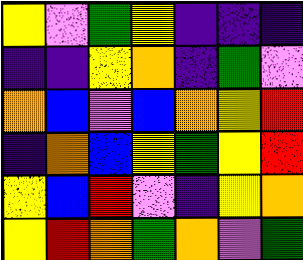[["yellow", "violet", "green", "yellow", "indigo", "indigo", "indigo"], ["indigo", "indigo", "yellow", "orange", "indigo", "green", "violet"], ["orange", "blue", "violet", "blue", "orange", "yellow", "red"], ["indigo", "orange", "blue", "yellow", "green", "yellow", "red"], ["yellow", "blue", "red", "violet", "indigo", "yellow", "orange"], ["yellow", "red", "orange", "green", "orange", "violet", "green"]]